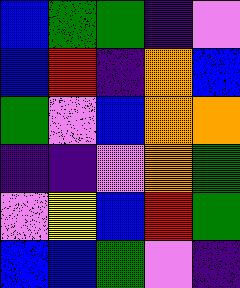[["blue", "green", "green", "indigo", "violet"], ["blue", "red", "indigo", "orange", "blue"], ["green", "violet", "blue", "orange", "orange"], ["indigo", "indigo", "violet", "orange", "green"], ["violet", "yellow", "blue", "red", "green"], ["blue", "blue", "green", "violet", "indigo"]]